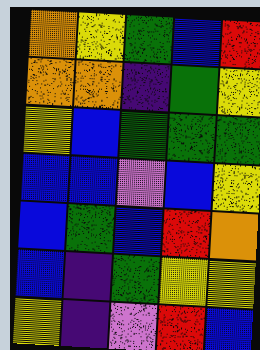[["orange", "yellow", "green", "blue", "red"], ["orange", "orange", "indigo", "green", "yellow"], ["yellow", "blue", "green", "green", "green"], ["blue", "blue", "violet", "blue", "yellow"], ["blue", "green", "blue", "red", "orange"], ["blue", "indigo", "green", "yellow", "yellow"], ["yellow", "indigo", "violet", "red", "blue"]]